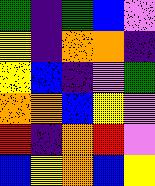[["green", "indigo", "green", "blue", "violet"], ["yellow", "indigo", "orange", "orange", "indigo"], ["yellow", "blue", "indigo", "violet", "green"], ["orange", "orange", "blue", "yellow", "violet"], ["red", "indigo", "orange", "red", "violet"], ["blue", "yellow", "orange", "blue", "yellow"]]